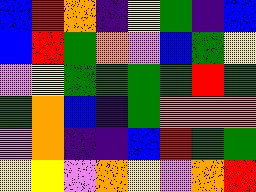[["blue", "red", "orange", "indigo", "yellow", "green", "indigo", "blue"], ["blue", "red", "green", "orange", "violet", "blue", "green", "yellow"], ["violet", "yellow", "green", "green", "green", "green", "red", "green"], ["green", "orange", "blue", "indigo", "green", "orange", "orange", "orange"], ["violet", "orange", "indigo", "indigo", "blue", "red", "green", "green"], ["yellow", "yellow", "violet", "orange", "yellow", "violet", "orange", "red"]]